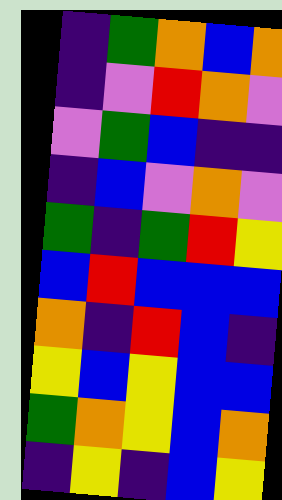[["indigo", "green", "orange", "blue", "orange"], ["indigo", "violet", "red", "orange", "violet"], ["violet", "green", "blue", "indigo", "indigo"], ["indigo", "blue", "violet", "orange", "violet"], ["green", "indigo", "green", "red", "yellow"], ["blue", "red", "blue", "blue", "blue"], ["orange", "indigo", "red", "blue", "indigo"], ["yellow", "blue", "yellow", "blue", "blue"], ["green", "orange", "yellow", "blue", "orange"], ["indigo", "yellow", "indigo", "blue", "yellow"]]